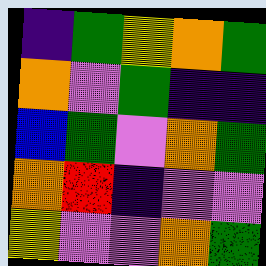[["indigo", "green", "yellow", "orange", "green"], ["orange", "violet", "green", "indigo", "indigo"], ["blue", "green", "violet", "orange", "green"], ["orange", "red", "indigo", "violet", "violet"], ["yellow", "violet", "violet", "orange", "green"]]